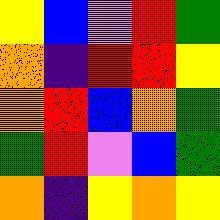[["yellow", "blue", "violet", "red", "green"], ["orange", "indigo", "red", "red", "yellow"], ["orange", "red", "blue", "orange", "green"], ["green", "red", "violet", "blue", "green"], ["orange", "indigo", "yellow", "orange", "yellow"]]